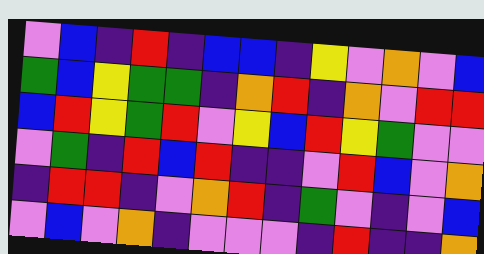[["violet", "blue", "indigo", "red", "indigo", "blue", "blue", "indigo", "yellow", "violet", "orange", "violet", "blue"], ["green", "blue", "yellow", "green", "green", "indigo", "orange", "red", "indigo", "orange", "violet", "red", "red"], ["blue", "red", "yellow", "green", "red", "violet", "yellow", "blue", "red", "yellow", "green", "violet", "violet"], ["violet", "green", "indigo", "red", "blue", "red", "indigo", "indigo", "violet", "red", "blue", "violet", "orange"], ["indigo", "red", "red", "indigo", "violet", "orange", "red", "indigo", "green", "violet", "indigo", "violet", "blue"], ["violet", "blue", "violet", "orange", "indigo", "violet", "violet", "violet", "indigo", "red", "indigo", "indigo", "orange"]]